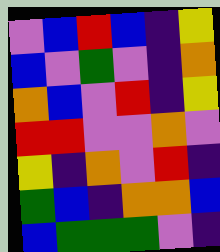[["violet", "blue", "red", "blue", "indigo", "yellow"], ["blue", "violet", "green", "violet", "indigo", "orange"], ["orange", "blue", "violet", "red", "indigo", "yellow"], ["red", "red", "violet", "violet", "orange", "violet"], ["yellow", "indigo", "orange", "violet", "red", "indigo"], ["green", "blue", "indigo", "orange", "orange", "blue"], ["blue", "green", "green", "green", "violet", "indigo"]]